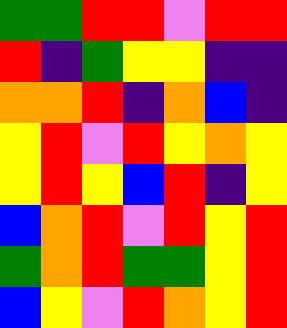[["green", "green", "red", "red", "violet", "red", "red"], ["red", "indigo", "green", "yellow", "yellow", "indigo", "indigo"], ["orange", "orange", "red", "indigo", "orange", "blue", "indigo"], ["yellow", "red", "violet", "red", "yellow", "orange", "yellow"], ["yellow", "red", "yellow", "blue", "red", "indigo", "yellow"], ["blue", "orange", "red", "violet", "red", "yellow", "red"], ["green", "orange", "red", "green", "green", "yellow", "red"], ["blue", "yellow", "violet", "red", "orange", "yellow", "red"]]